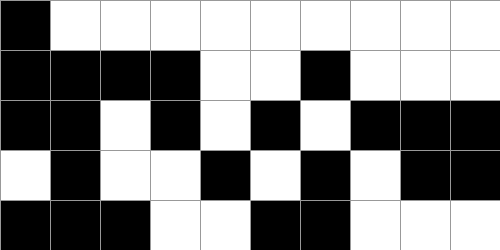[["black", "white", "white", "white", "white", "white", "white", "white", "white", "white"], ["black", "black", "black", "black", "white", "white", "black", "white", "white", "white"], ["black", "black", "white", "black", "white", "black", "white", "black", "black", "black"], ["white", "black", "white", "white", "black", "white", "black", "white", "black", "black"], ["black", "black", "black", "white", "white", "black", "black", "white", "white", "white"]]